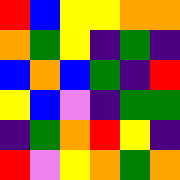[["red", "blue", "yellow", "yellow", "orange", "orange"], ["orange", "green", "yellow", "indigo", "green", "indigo"], ["blue", "orange", "blue", "green", "indigo", "red"], ["yellow", "blue", "violet", "indigo", "green", "green"], ["indigo", "green", "orange", "red", "yellow", "indigo"], ["red", "violet", "yellow", "orange", "green", "orange"]]